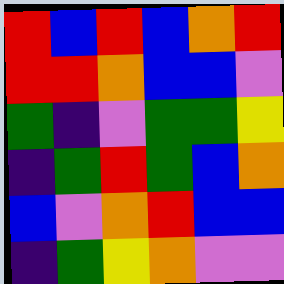[["red", "blue", "red", "blue", "orange", "red"], ["red", "red", "orange", "blue", "blue", "violet"], ["green", "indigo", "violet", "green", "green", "yellow"], ["indigo", "green", "red", "green", "blue", "orange"], ["blue", "violet", "orange", "red", "blue", "blue"], ["indigo", "green", "yellow", "orange", "violet", "violet"]]